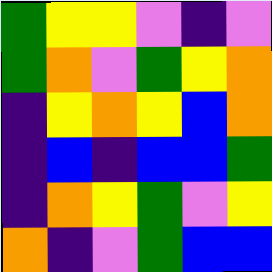[["green", "yellow", "yellow", "violet", "indigo", "violet"], ["green", "orange", "violet", "green", "yellow", "orange"], ["indigo", "yellow", "orange", "yellow", "blue", "orange"], ["indigo", "blue", "indigo", "blue", "blue", "green"], ["indigo", "orange", "yellow", "green", "violet", "yellow"], ["orange", "indigo", "violet", "green", "blue", "blue"]]